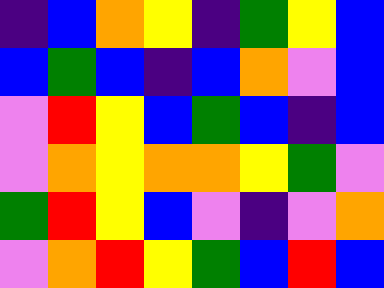[["indigo", "blue", "orange", "yellow", "indigo", "green", "yellow", "blue"], ["blue", "green", "blue", "indigo", "blue", "orange", "violet", "blue"], ["violet", "red", "yellow", "blue", "green", "blue", "indigo", "blue"], ["violet", "orange", "yellow", "orange", "orange", "yellow", "green", "violet"], ["green", "red", "yellow", "blue", "violet", "indigo", "violet", "orange"], ["violet", "orange", "red", "yellow", "green", "blue", "red", "blue"]]